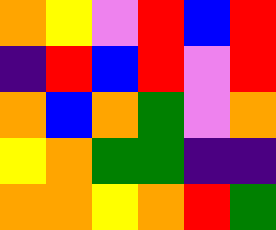[["orange", "yellow", "violet", "red", "blue", "red"], ["indigo", "red", "blue", "red", "violet", "red"], ["orange", "blue", "orange", "green", "violet", "orange"], ["yellow", "orange", "green", "green", "indigo", "indigo"], ["orange", "orange", "yellow", "orange", "red", "green"]]